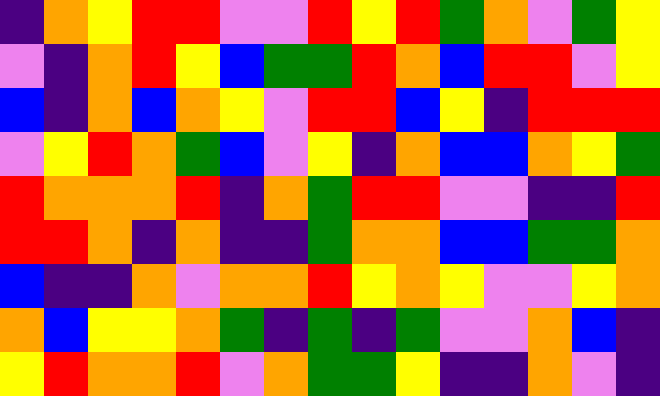[["indigo", "orange", "yellow", "red", "red", "violet", "violet", "red", "yellow", "red", "green", "orange", "violet", "green", "yellow"], ["violet", "indigo", "orange", "red", "yellow", "blue", "green", "green", "red", "orange", "blue", "red", "red", "violet", "yellow"], ["blue", "indigo", "orange", "blue", "orange", "yellow", "violet", "red", "red", "blue", "yellow", "indigo", "red", "red", "red"], ["violet", "yellow", "red", "orange", "green", "blue", "violet", "yellow", "indigo", "orange", "blue", "blue", "orange", "yellow", "green"], ["red", "orange", "orange", "orange", "red", "indigo", "orange", "green", "red", "red", "violet", "violet", "indigo", "indigo", "red"], ["red", "red", "orange", "indigo", "orange", "indigo", "indigo", "green", "orange", "orange", "blue", "blue", "green", "green", "orange"], ["blue", "indigo", "indigo", "orange", "violet", "orange", "orange", "red", "yellow", "orange", "yellow", "violet", "violet", "yellow", "orange"], ["orange", "blue", "yellow", "yellow", "orange", "green", "indigo", "green", "indigo", "green", "violet", "violet", "orange", "blue", "indigo"], ["yellow", "red", "orange", "orange", "red", "violet", "orange", "green", "green", "yellow", "indigo", "indigo", "orange", "violet", "indigo"]]